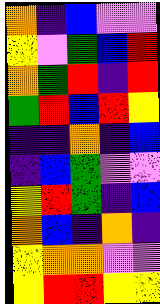[["orange", "indigo", "blue", "violet", "violet"], ["yellow", "violet", "green", "blue", "red"], ["orange", "green", "red", "indigo", "red"], ["green", "red", "blue", "red", "yellow"], ["indigo", "indigo", "orange", "indigo", "blue"], ["indigo", "blue", "green", "violet", "violet"], ["yellow", "red", "green", "indigo", "blue"], ["orange", "blue", "indigo", "orange", "indigo"], ["yellow", "orange", "orange", "violet", "violet"], ["yellow", "red", "red", "yellow", "yellow"]]